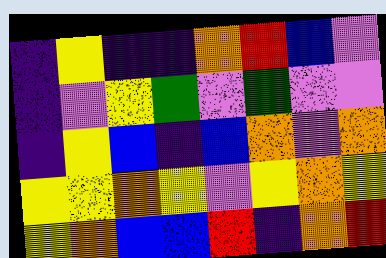[["indigo", "yellow", "indigo", "indigo", "orange", "red", "blue", "violet"], ["indigo", "violet", "yellow", "green", "violet", "green", "violet", "violet"], ["indigo", "yellow", "blue", "indigo", "blue", "orange", "violet", "orange"], ["yellow", "yellow", "orange", "yellow", "violet", "yellow", "orange", "yellow"], ["yellow", "orange", "blue", "blue", "red", "indigo", "orange", "red"]]